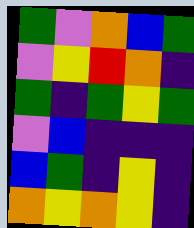[["green", "violet", "orange", "blue", "green"], ["violet", "yellow", "red", "orange", "indigo"], ["green", "indigo", "green", "yellow", "green"], ["violet", "blue", "indigo", "indigo", "indigo"], ["blue", "green", "indigo", "yellow", "indigo"], ["orange", "yellow", "orange", "yellow", "indigo"]]